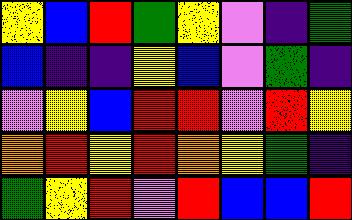[["yellow", "blue", "red", "green", "yellow", "violet", "indigo", "green"], ["blue", "indigo", "indigo", "yellow", "blue", "violet", "green", "indigo"], ["violet", "yellow", "blue", "red", "red", "violet", "red", "yellow"], ["orange", "red", "yellow", "red", "orange", "yellow", "green", "indigo"], ["green", "yellow", "red", "violet", "red", "blue", "blue", "red"]]